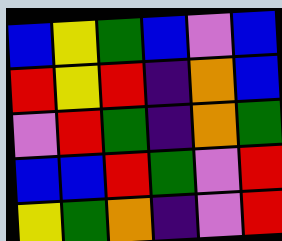[["blue", "yellow", "green", "blue", "violet", "blue"], ["red", "yellow", "red", "indigo", "orange", "blue"], ["violet", "red", "green", "indigo", "orange", "green"], ["blue", "blue", "red", "green", "violet", "red"], ["yellow", "green", "orange", "indigo", "violet", "red"]]